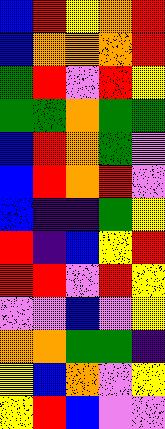[["blue", "red", "yellow", "orange", "red"], ["blue", "orange", "orange", "orange", "red"], ["green", "red", "violet", "red", "yellow"], ["green", "green", "orange", "green", "green"], ["blue", "red", "orange", "green", "violet"], ["blue", "red", "orange", "red", "violet"], ["blue", "indigo", "indigo", "green", "yellow"], ["red", "indigo", "blue", "yellow", "red"], ["red", "red", "violet", "red", "yellow"], ["violet", "violet", "blue", "violet", "yellow"], ["orange", "orange", "green", "green", "indigo"], ["yellow", "blue", "orange", "violet", "yellow"], ["yellow", "red", "blue", "violet", "violet"]]